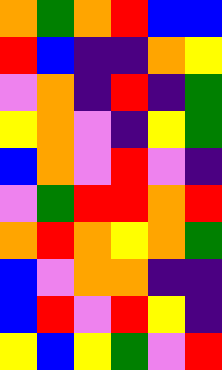[["orange", "green", "orange", "red", "blue", "blue"], ["red", "blue", "indigo", "indigo", "orange", "yellow"], ["violet", "orange", "indigo", "red", "indigo", "green"], ["yellow", "orange", "violet", "indigo", "yellow", "green"], ["blue", "orange", "violet", "red", "violet", "indigo"], ["violet", "green", "red", "red", "orange", "red"], ["orange", "red", "orange", "yellow", "orange", "green"], ["blue", "violet", "orange", "orange", "indigo", "indigo"], ["blue", "red", "violet", "red", "yellow", "indigo"], ["yellow", "blue", "yellow", "green", "violet", "red"]]